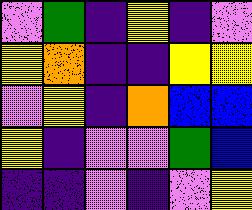[["violet", "green", "indigo", "yellow", "indigo", "violet"], ["yellow", "orange", "indigo", "indigo", "yellow", "yellow"], ["violet", "yellow", "indigo", "orange", "blue", "blue"], ["yellow", "indigo", "violet", "violet", "green", "blue"], ["indigo", "indigo", "violet", "indigo", "violet", "yellow"]]